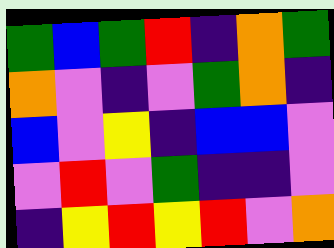[["green", "blue", "green", "red", "indigo", "orange", "green"], ["orange", "violet", "indigo", "violet", "green", "orange", "indigo"], ["blue", "violet", "yellow", "indigo", "blue", "blue", "violet"], ["violet", "red", "violet", "green", "indigo", "indigo", "violet"], ["indigo", "yellow", "red", "yellow", "red", "violet", "orange"]]